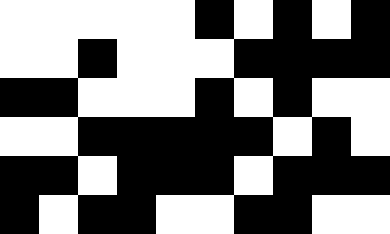[["white", "white", "white", "white", "white", "black", "white", "black", "white", "black"], ["white", "white", "black", "white", "white", "white", "black", "black", "black", "black"], ["black", "black", "white", "white", "white", "black", "white", "black", "white", "white"], ["white", "white", "black", "black", "black", "black", "black", "white", "black", "white"], ["black", "black", "white", "black", "black", "black", "white", "black", "black", "black"], ["black", "white", "black", "black", "white", "white", "black", "black", "white", "white"]]